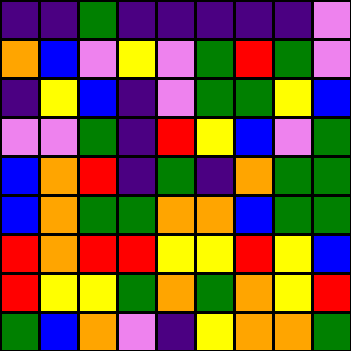[["indigo", "indigo", "green", "indigo", "indigo", "indigo", "indigo", "indigo", "violet"], ["orange", "blue", "violet", "yellow", "violet", "green", "red", "green", "violet"], ["indigo", "yellow", "blue", "indigo", "violet", "green", "green", "yellow", "blue"], ["violet", "violet", "green", "indigo", "red", "yellow", "blue", "violet", "green"], ["blue", "orange", "red", "indigo", "green", "indigo", "orange", "green", "green"], ["blue", "orange", "green", "green", "orange", "orange", "blue", "green", "green"], ["red", "orange", "red", "red", "yellow", "yellow", "red", "yellow", "blue"], ["red", "yellow", "yellow", "green", "orange", "green", "orange", "yellow", "red"], ["green", "blue", "orange", "violet", "indigo", "yellow", "orange", "orange", "green"]]